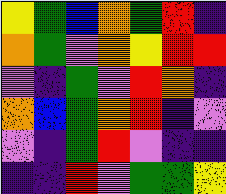[["yellow", "green", "blue", "orange", "green", "red", "indigo"], ["orange", "green", "violet", "orange", "yellow", "red", "red"], ["violet", "indigo", "green", "violet", "red", "orange", "indigo"], ["orange", "blue", "green", "orange", "red", "indigo", "violet"], ["violet", "indigo", "green", "red", "violet", "indigo", "indigo"], ["indigo", "indigo", "red", "violet", "green", "green", "yellow"]]